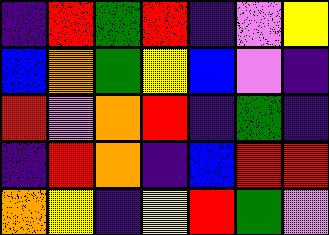[["indigo", "red", "green", "red", "indigo", "violet", "yellow"], ["blue", "orange", "green", "yellow", "blue", "violet", "indigo"], ["red", "violet", "orange", "red", "indigo", "green", "indigo"], ["indigo", "red", "orange", "indigo", "blue", "red", "red"], ["orange", "yellow", "indigo", "yellow", "red", "green", "violet"]]